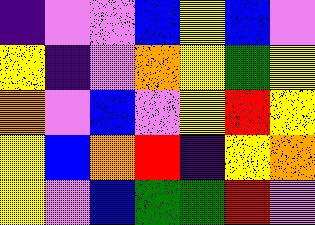[["indigo", "violet", "violet", "blue", "yellow", "blue", "violet"], ["yellow", "indigo", "violet", "orange", "yellow", "green", "yellow"], ["orange", "violet", "blue", "violet", "yellow", "red", "yellow"], ["yellow", "blue", "orange", "red", "indigo", "yellow", "orange"], ["yellow", "violet", "blue", "green", "green", "red", "violet"]]